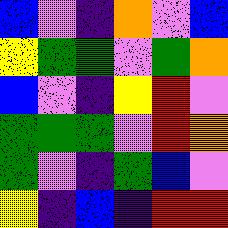[["blue", "violet", "indigo", "orange", "violet", "blue"], ["yellow", "green", "green", "violet", "green", "orange"], ["blue", "violet", "indigo", "yellow", "red", "violet"], ["green", "green", "green", "violet", "red", "orange"], ["green", "violet", "indigo", "green", "blue", "violet"], ["yellow", "indigo", "blue", "indigo", "red", "red"]]